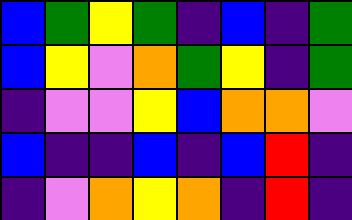[["blue", "green", "yellow", "green", "indigo", "blue", "indigo", "green"], ["blue", "yellow", "violet", "orange", "green", "yellow", "indigo", "green"], ["indigo", "violet", "violet", "yellow", "blue", "orange", "orange", "violet"], ["blue", "indigo", "indigo", "blue", "indigo", "blue", "red", "indigo"], ["indigo", "violet", "orange", "yellow", "orange", "indigo", "red", "indigo"]]